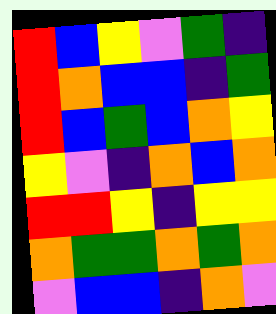[["red", "blue", "yellow", "violet", "green", "indigo"], ["red", "orange", "blue", "blue", "indigo", "green"], ["red", "blue", "green", "blue", "orange", "yellow"], ["yellow", "violet", "indigo", "orange", "blue", "orange"], ["red", "red", "yellow", "indigo", "yellow", "yellow"], ["orange", "green", "green", "orange", "green", "orange"], ["violet", "blue", "blue", "indigo", "orange", "violet"]]